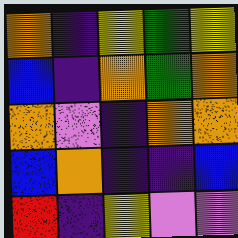[["orange", "indigo", "yellow", "green", "yellow"], ["blue", "indigo", "orange", "green", "orange"], ["orange", "violet", "indigo", "orange", "orange"], ["blue", "orange", "indigo", "indigo", "blue"], ["red", "indigo", "yellow", "violet", "violet"]]